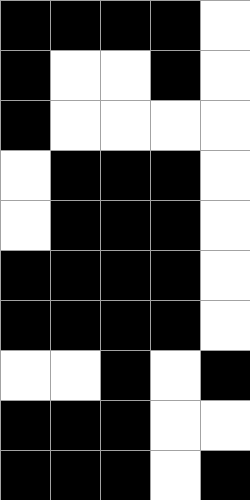[["black", "black", "black", "black", "white"], ["black", "white", "white", "black", "white"], ["black", "white", "white", "white", "white"], ["white", "black", "black", "black", "white"], ["white", "black", "black", "black", "white"], ["black", "black", "black", "black", "white"], ["black", "black", "black", "black", "white"], ["white", "white", "black", "white", "black"], ["black", "black", "black", "white", "white"], ["black", "black", "black", "white", "black"]]